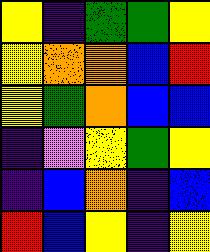[["yellow", "indigo", "green", "green", "yellow"], ["yellow", "orange", "orange", "blue", "red"], ["yellow", "green", "orange", "blue", "blue"], ["indigo", "violet", "yellow", "green", "yellow"], ["indigo", "blue", "orange", "indigo", "blue"], ["red", "blue", "yellow", "indigo", "yellow"]]